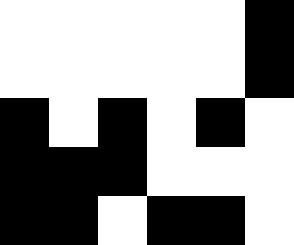[["white", "white", "white", "white", "white", "black"], ["white", "white", "white", "white", "white", "black"], ["black", "white", "black", "white", "black", "white"], ["black", "black", "black", "white", "white", "white"], ["black", "black", "white", "black", "black", "white"]]